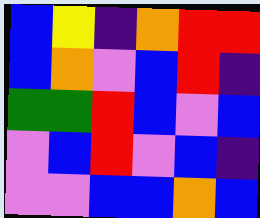[["blue", "yellow", "indigo", "orange", "red", "red"], ["blue", "orange", "violet", "blue", "red", "indigo"], ["green", "green", "red", "blue", "violet", "blue"], ["violet", "blue", "red", "violet", "blue", "indigo"], ["violet", "violet", "blue", "blue", "orange", "blue"]]